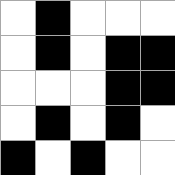[["white", "black", "white", "white", "white"], ["white", "black", "white", "black", "black"], ["white", "white", "white", "black", "black"], ["white", "black", "white", "black", "white"], ["black", "white", "black", "white", "white"]]